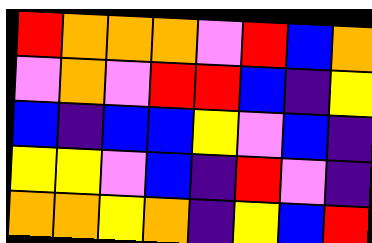[["red", "orange", "orange", "orange", "violet", "red", "blue", "orange"], ["violet", "orange", "violet", "red", "red", "blue", "indigo", "yellow"], ["blue", "indigo", "blue", "blue", "yellow", "violet", "blue", "indigo"], ["yellow", "yellow", "violet", "blue", "indigo", "red", "violet", "indigo"], ["orange", "orange", "yellow", "orange", "indigo", "yellow", "blue", "red"]]